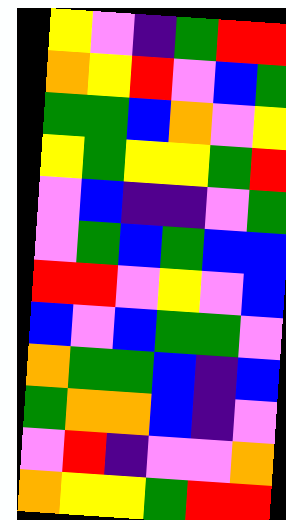[["yellow", "violet", "indigo", "green", "red", "red"], ["orange", "yellow", "red", "violet", "blue", "green"], ["green", "green", "blue", "orange", "violet", "yellow"], ["yellow", "green", "yellow", "yellow", "green", "red"], ["violet", "blue", "indigo", "indigo", "violet", "green"], ["violet", "green", "blue", "green", "blue", "blue"], ["red", "red", "violet", "yellow", "violet", "blue"], ["blue", "violet", "blue", "green", "green", "violet"], ["orange", "green", "green", "blue", "indigo", "blue"], ["green", "orange", "orange", "blue", "indigo", "violet"], ["violet", "red", "indigo", "violet", "violet", "orange"], ["orange", "yellow", "yellow", "green", "red", "red"]]